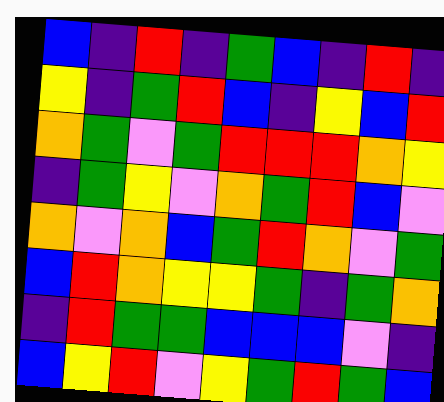[["blue", "indigo", "red", "indigo", "green", "blue", "indigo", "red", "indigo"], ["yellow", "indigo", "green", "red", "blue", "indigo", "yellow", "blue", "red"], ["orange", "green", "violet", "green", "red", "red", "red", "orange", "yellow"], ["indigo", "green", "yellow", "violet", "orange", "green", "red", "blue", "violet"], ["orange", "violet", "orange", "blue", "green", "red", "orange", "violet", "green"], ["blue", "red", "orange", "yellow", "yellow", "green", "indigo", "green", "orange"], ["indigo", "red", "green", "green", "blue", "blue", "blue", "violet", "indigo"], ["blue", "yellow", "red", "violet", "yellow", "green", "red", "green", "blue"]]